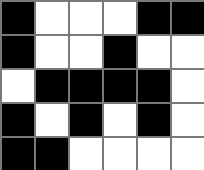[["black", "white", "white", "white", "black", "black"], ["black", "white", "white", "black", "white", "white"], ["white", "black", "black", "black", "black", "white"], ["black", "white", "black", "white", "black", "white"], ["black", "black", "white", "white", "white", "white"]]